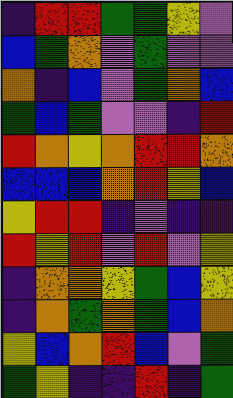[["indigo", "red", "red", "green", "green", "yellow", "violet"], ["blue", "green", "orange", "violet", "green", "violet", "violet"], ["orange", "indigo", "blue", "violet", "green", "orange", "blue"], ["green", "blue", "green", "violet", "violet", "indigo", "red"], ["red", "orange", "yellow", "orange", "red", "red", "orange"], ["blue", "blue", "blue", "orange", "red", "yellow", "blue"], ["yellow", "red", "red", "indigo", "violet", "indigo", "indigo"], ["red", "yellow", "red", "violet", "red", "violet", "yellow"], ["indigo", "orange", "orange", "yellow", "green", "blue", "yellow"], ["indigo", "orange", "green", "orange", "green", "blue", "orange"], ["yellow", "blue", "orange", "red", "blue", "violet", "green"], ["green", "yellow", "indigo", "indigo", "red", "indigo", "green"]]